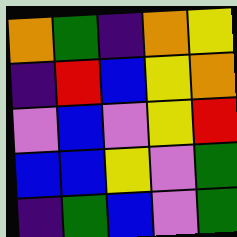[["orange", "green", "indigo", "orange", "yellow"], ["indigo", "red", "blue", "yellow", "orange"], ["violet", "blue", "violet", "yellow", "red"], ["blue", "blue", "yellow", "violet", "green"], ["indigo", "green", "blue", "violet", "green"]]